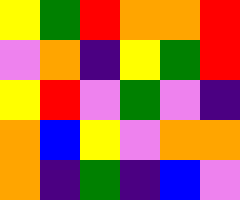[["yellow", "green", "red", "orange", "orange", "red"], ["violet", "orange", "indigo", "yellow", "green", "red"], ["yellow", "red", "violet", "green", "violet", "indigo"], ["orange", "blue", "yellow", "violet", "orange", "orange"], ["orange", "indigo", "green", "indigo", "blue", "violet"]]